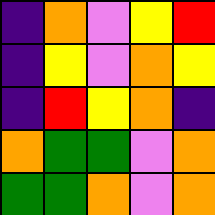[["indigo", "orange", "violet", "yellow", "red"], ["indigo", "yellow", "violet", "orange", "yellow"], ["indigo", "red", "yellow", "orange", "indigo"], ["orange", "green", "green", "violet", "orange"], ["green", "green", "orange", "violet", "orange"]]